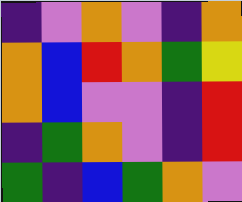[["indigo", "violet", "orange", "violet", "indigo", "orange"], ["orange", "blue", "red", "orange", "green", "yellow"], ["orange", "blue", "violet", "violet", "indigo", "red"], ["indigo", "green", "orange", "violet", "indigo", "red"], ["green", "indigo", "blue", "green", "orange", "violet"]]